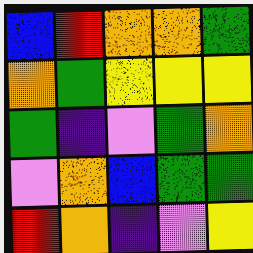[["blue", "red", "orange", "orange", "green"], ["orange", "green", "yellow", "yellow", "yellow"], ["green", "indigo", "violet", "green", "orange"], ["violet", "orange", "blue", "green", "green"], ["red", "orange", "indigo", "violet", "yellow"]]